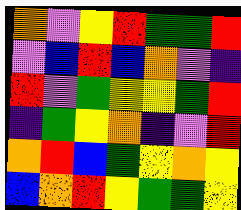[["orange", "violet", "yellow", "red", "green", "green", "red"], ["violet", "blue", "red", "blue", "orange", "violet", "indigo"], ["red", "violet", "green", "yellow", "yellow", "green", "red"], ["indigo", "green", "yellow", "orange", "indigo", "violet", "red"], ["orange", "red", "blue", "green", "yellow", "orange", "yellow"], ["blue", "orange", "red", "yellow", "green", "green", "yellow"]]